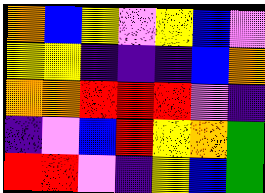[["orange", "blue", "yellow", "violet", "yellow", "blue", "violet"], ["yellow", "yellow", "indigo", "indigo", "indigo", "blue", "orange"], ["orange", "orange", "red", "red", "red", "violet", "indigo"], ["indigo", "violet", "blue", "red", "yellow", "orange", "green"], ["red", "red", "violet", "indigo", "yellow", "blue", "green"]]